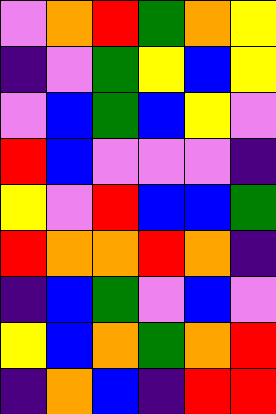[["violet", "orange", "red", "green", "orange", "yellow"], ["indigo", "violet", "green", "yellow", "blue", "yellow"], ["violet", "blue", "green", "blue", "yellow", "violet"], ["red", "blue", "violet", "violet", "violet", "indigo"], ["yellow", "violet", "red", "blue", "blue", "green"], ["red", "orange", "orange", "red", "orange", "indigo"], ["indigo", "blue", "green", "violet", "blue", "violet"], ["yellow", "blue", "orange", "green", "orange", "red"], ["indigo", "orange", "blue", "indigo", "red", "red"]]